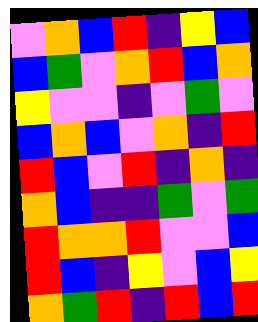[["violet", "orange", "blue", "red", "indigo", "yellow", "blue"], ["blue", "green", "violet", "orange", "red", "blue", "orange"], ["yellow", "violet", "violet", "indigo", "violet", "green", "violet"], ["blue", "orange", "blue", "violet", "orange", "indigo", "red"], ["red", "blue", "violet", "red", "indigo", "orange", "indigo"], ["orange", "blue", "indigo", "indigo", "green", "violet", "green"], ["red", "orange", "orange", "red", "violet", "violet", "blue"], ["red", "blue", "indigo", "yellow", "violet", "blue", "yellow"], ["orange", "green", "red", "indigo", "red", "blue", "red"]]